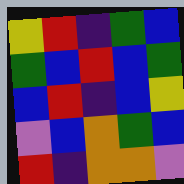[["yellow", "red", "indigo", "green", "blue"], ["green", "blue", "red", "blue", "green"], ["blue", "red", "indigo", "blue", "yellow"], ["violet", "blue", "orange", "green", "blue"], ["red", "indigo", "orange", "orange", "violet"]]